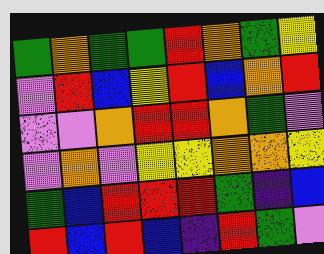[["green", "orange", "green", "green", "red", "orange", "green", "yellow"], ["violet", "red", "blue", "yellow", "red", "blue", "orange", "red"], ["violet", "violet", "orange", "red", "red", "orange", "green", "violet"], ["violet", "orange", "violet", "yellow", "yellow", "orange", "orange", "yellow"], ["green", "blue", "red", "red", "red", "green", "indigo", "blue"], ["red", "blue", "red", "blue", "indigo", "red", "green", "violet"]]